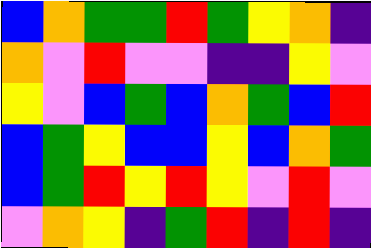[["blue", "orange", "green", "green", "red", "green", "yellow", "orange", "indigo"], ["orange", "violet", "red", "violet", "violet", "indigo", "indigo", "yellow", "violet"], ["yellow", "violet", "blue", "green", "blue", "orange", "green", "blue", "red"], ["blue", "green", "yellow", "blue", "blue", "yellow", "blue", "orange", "green"], ["blue", "green", "red", "yellow", "red", "yellow", "violet", "red", "violet"], ["violet", "orange", "yellow", "indigo", "green", "red", "indigo", "red", "indigo"]]